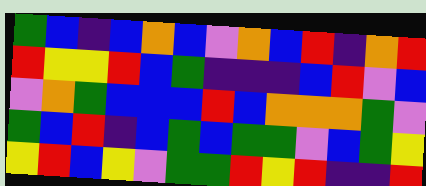[["green", "blue", "indigo", "blue", "orange", "blue", "violet", "orange", "blue", "red", "indigo", "orange", "red"], ["red", "yellow", "yellow", "red", "blue", "green", "indigo", "indigo", "indigo", "blue", "red", "violet", "blue"], ["violet", "orange", "green", "blue", "blue", "blue", "red", "blue", "orange", "orange", "orange", "green", "violet"], ["green", "blue", "red", "indigo", "blue", "green", "blue", "green", "green", "violet", "blue", "green", "yellow"], ["yellow", "red", "blue", "yellow", "violet", "green", "green", "red", "yellow", "red", "indigo", "indigo", "red"]]